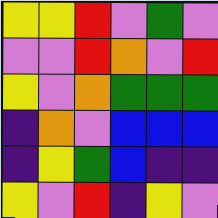[["yellow", "yellow", "red", "violet", "green", "violet"], ["violet", "violet", "red", "orange", "violet", "red"], ["yellow", "violet", "orange", "green", "green", "green"], ["indigo", "orange", "violet", "blue", "blue", "blue"], ["indigo", "yellow", "green", "blue", "indigo", "indigo"], ["yellow", "violet", "red", "indigo", "yellow", "violet"]]